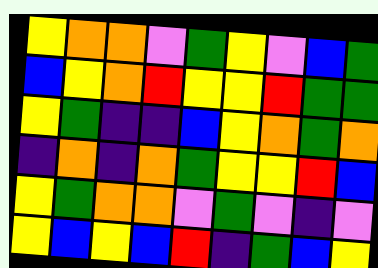[["yellow", "orange", "orange", "violet", "green", "yellow", "violet", "blue", "green"], ["blue", "yellow", "orange", "red", "yellow", "yellow", "red", "green", "green"], ["yellow", "green", "indigo", "indigo", "blue", "yellow", "orange", "green", "orange"], ["indigo", "orange", "indigo", "orange", "green", "yellow", "yellow", "red", "blue"], ["yellow", "green", "orange", "orange", "violet", "green", "violet", "indigo", "violet"], ["yellow", "blue", "yellow", "blue", "red", "indigo", "green", "blue", "yellow"]]